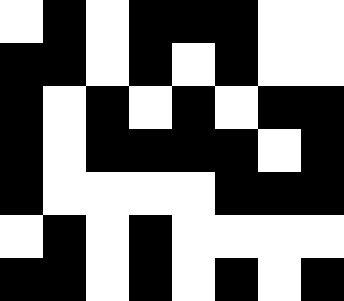[["white", "black", "white", "black", "black", "black", "white", "white"], ["black", "black", "white", "black", "white", "black", "white", "white"], ["black", "white", "black", "white", "black", "white", "black", "black"], ["black", "white", "black", "black", "black", "black", "white", "black"], ["black", "white", "white", "white", "white", "black", "black", "black"], ["white", "black", "white", "black", "white", "white", "white", "white"], ["black", "black", "white", "black", "white", "black", "white", "black"]]